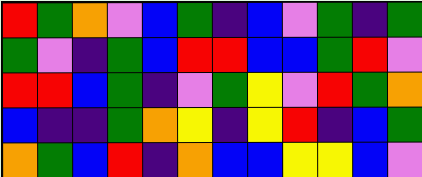[["red", "green", "orange", "violet", "blue", "green", "indigo", "blue", "violet", "green", "indigo", "green"], ["green", "violet", "indigo", "green", "blue", "red", "red", "blue", "blue", "green", "red", "violet"], ["red", "red", "blue", "green", "indigo", "violet", "green", "yellow", "violet", "red", "green", "orange"], ["blue", "indigo", "indigo", "green", "orange", "yellow", "indigo", "yellow", "red", "indigo", "blue", "green"], ["orange", "green", "blue", "red", "indigo", "orange", "blue", "blue", "yellow", "yellow", "blue", "violet"]]